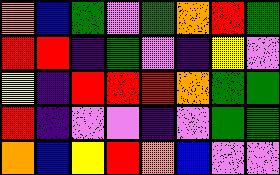[["orange", "blue", "green", "violet", "green", "orange", "red", "green"], ["red", "red", "indigo", "green", "violet", "indigo", "yellow", "violet"], ["yellow", "indigo", "red", "red", "red", "orange", "green", "green"], ["red", "indigo", "violet", "violet", "indigo", "violet", "green", "green"], ["orange", "blue", "yellow", "red", "orange", "blue", "violet", "violet"]]